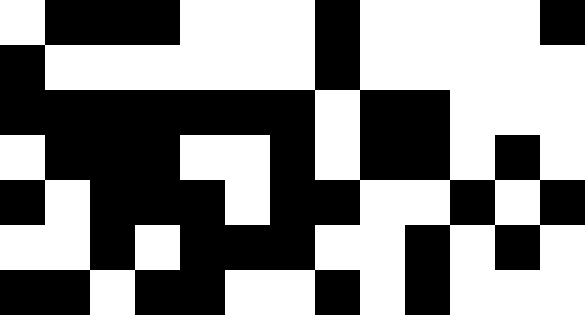[["white", "black", "black", "black", "white", "white", "white", "black", "white", "white", "white", "white", "black"], ["black", "white", "white", "white", "white", "white", "white", "black", "white", "white", "white", "white", "white"], ["black", "black", "black", "black", "black", "black", "black", "white", "black", "black", "white", "white", "white"], ["white", "black", "black", "black", "white", "white", "black", "white", "black", "black", "white", "black", "white"], ["black", "white", "black", "black", "black", "white", "black", "black", "white", "white", "black", "white", "black"], ["white", "white", "black", "white", "black", "black", "black", "white", "white", "black", "white", "black", "white"], ["black", "black", "white", "black", "black", "white", "white", "black", "white", "black", "white", "white", "white"]]